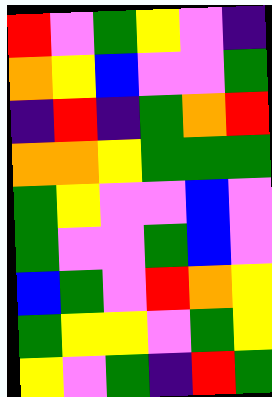[["red", "violet", "green", "yellow", "violet", "indigo"], ["orange", "yellow", "blue", "violet", "violet", "green"], ["indigo", "red", "indigo", "green", "orange", "red"], ["orange", "orange", "yellow", "green", "green", "green"], ["green", "yellow", "violet", "violet", "blue", "violet"], ["green", "violet", "violet", "green", "blue", "violet"], ["blue", "green", "violet", "red", "orange", "yellow"], ["green", "yellow", "yellow", "violet", "green", "yellow"], ["yellow", "violet", "green", "indigo", "red", "green"]]